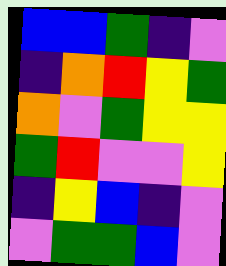[["blue", "blue", "green", "indigo", "violet"], ["indigo", "orange", "red", "yellow", "green"], ["orange", "violet", "green", "yellow", "yellow"], ["green", "red", "violet", "violet", "yellow"], ["indigo", "yellow", "blue", "indigo", "violet"], ["violet", "green", "green", "blue", "violet"]]